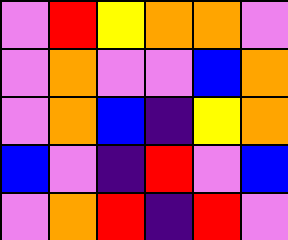[["violet", "red", "yellow", "orange", "orange", "violet"], ["violet", "orange", "violet", "violet", "blue", "orange"], ["violet", "orange", "blue", "indigo", "yellow", "orange"], ["blue", "violet", "indigo", "red", "violet", "blue"], ["violet", "orange", "red", "indigo", "red", "violet"]]